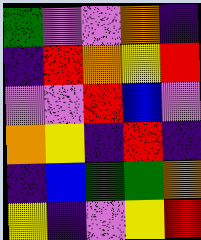[["green", "violet", "violet", "orange", "indigo"], ["indigo", "red", "orange", "yellow", "red"], ["violet", "violet", "red", "blue", "violet"], ["orange", "yellow", "indigo", "red", "indigo"], ["indigo", "blue", "green", "green", "orange"], ["yellow", "indigo", "violet", "yellow", "red"]]